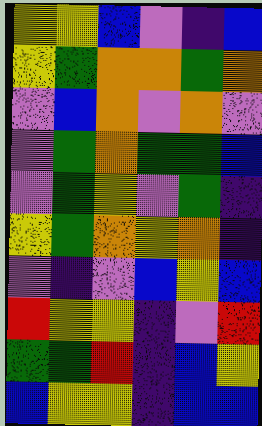[["yellow", "yellow", "blue", "violet", "indigo", "blue"], ["yellow", "green", "orange", "orange", "green", "orange"], ["violet", "blue", "orange", "violet", "orange", "violet"], ["violet", "green", "orange", "green", "green", "blue"], ["violet", "green", "yellow", "violet", "green", "indigo"], ["yellow", "green", "orange", "yellow", "orange", "indigo"], ["violet", "indigo", "violet", "blue", "yellow", "blue"], ["red", "yellow", "yellow", "indigo", "violet", "red"], ["green", "green", "red", "indigo", "blue", "yellow"], ["blue", "yellow", "yellow", "indigo", "blue", "blue"]]